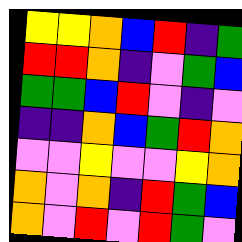[["yellow", "yellow", "orange", "blue", "red", "indigo", "green"], ["red", "red", "orange", "indigo", "violet", "green", "blue"], ["green", "green", "blue", "red", "violet", "indigo", "violet"], ["indigo", "indigo", "orange", "blue", "green", "red", "orange"], ["violet", "violet", "yellow", "violet", "violet", "yellow", "orange"], ["orange", "violet", "orange", "indigo", "red", "green", "blue"], ["orange", "violet", "red", "violet", "red", "green", "violet"]]